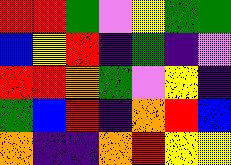[["red", "red", "green", "violet", "yellow", "green", "green"], ["blue", "yellow", "red", "indigo", "green", "indigo", "violet"], ["red", "red", "orange", "green", "violet", "yellow", "indigo"], ["green", "blue", "red", "indigo", "orange", "red", "blue"], ["orange", "indigo", "indigo", "orange", "red", "yellow", "yellow"]]